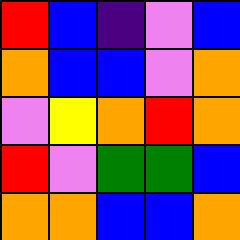[["red", "blue", "indigo", "violet", "blue"], ["orange", "blue", "blue", "violet", "orange"], ["violet", "yellow", "orange", "red", "orange"], ["red", "violet", "green", "green", "blue"], ["orange", "orange", "blue", "blue", "orange"]]